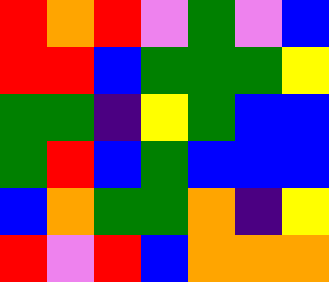[["red", "orange", "red", "violet", "green", "violet", "blue"], ["red", "red", "blue", "green", "green", "green", "yellow"], ["green", "green", "indigo", "yellow", "green", "blue", "blue"], ["green", "red", "blue", "green", "blue", "blue", "blue"], ["blue", "orange", "green", "green", "orange", "indigo", "yellow"], ["red", "violet", "red", "blue", "orange", "orange", "orange"]]